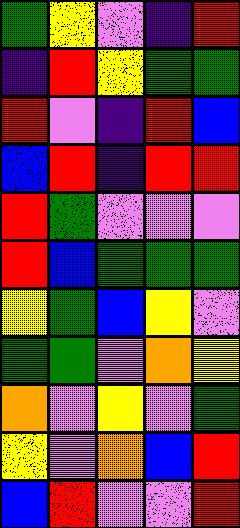[["green", "yellow", "violet", "indigo", "red"], ["indigo", "red", "yellow", "green", "green"], ["red", "violet", "indigo", "red", "blue"], ["blue", "red", "indigo", "red", "red"], ["red", "green", "violet", "violet", "violet"], ["red", "blue", "green", "green", "green"], ["yellow", "green", "blue", "yellow", "violet"], ["green", "green", "violet", "orange", "yellow"], ["orange", "violet", "yellow", "violet", "green"], ["yellow", "violet", "orange", "blue", "red"], ["blue", "red", "violet", "violet", "red"]]